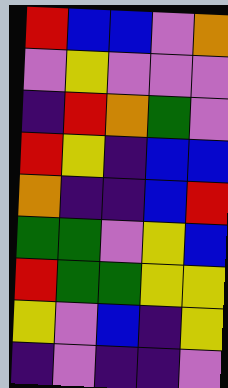[["red", "blue", "blue", "violet", "orange"], ["violet", "yellow", "violet", "violet", "violet"], ["indigo", "red", "orange", "green", "violet"], ["red", "yellow", "indigo", "blue", "blue"], ["orange", "indigo", "indigo", "blue", "red"], ["green", "green", "violet", "yellow", "blue"], ["red", "green", "green", "yellow", "yellow"], ["yellow", "violet", "blue", "indigo", "yellow"], ["indigo", "violet", "indigo", "indigo", "violet"]]